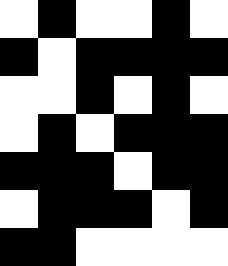[["white", "black", "white", "white", "black", "white"], ["black", "white", "black", "black", "black", "black"], ["white", "white", "black", "white", "black", "white"], ["white", "black", "white", "black", "black", "black"], ["black", "black", "black", "white", "black", "black"], ["white", "black", "black", "black", "white", "black"], ["black", "black", "white", "white", "white", "white"]]